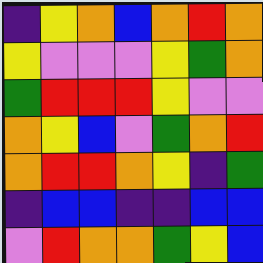[["indigo", "yellow", "orange", "blue", "orange", "red", "orange"], ["yellow", "violet", "violet", "violet", "yellow", "green", "orange"], ["green", "red", "red", "red", "yellow", "violet", "violet"], ["orange", "yellow", "blue", "violet", "green", "orange", "red"], ["orange", "red", "red", "orange", "yellow", "indigo", "green"], ["indigo", "blue", "blue", "indigo", "indigo", "blue", "blue"], ["violet", "red", "orange", "orange", "green", "yellow", "blue"]]